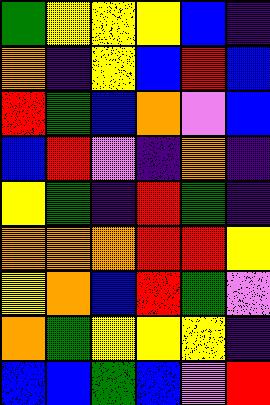[["green", "yellow", "yellow", "yellow", "blue", "indigo"], ["orange", "indigo", "yellow", "blue", "red", "blue"], ["red", "green", "blue", "orange", "violet", "blue"], ["blue", "red", "violet", "indigo", "orange", "indigo"], ["yellow", "green", "indigo", "red", "green", "indigo"], ["orange", "orange", "orange", "red", "red", "yellow"], ["yellow", "orange", "blue", "red", "green", "violet"], ["orange", "green", "yellow", "yellow", "yellow", "indigo"], ["blue", "blue", "green", "blue", "violet", "red"]]